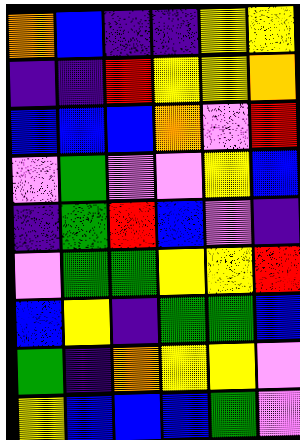[["orange", "blue", "indigo", "indigo", "yellow", "yellow"], ["indigo", "indigo", "red", "yellow", "yellow", "orange"], ["blue", "blue", "blue", "orange", "violet", "red"], ["violet", "green", "violet", "violet", "yellow", "blue"], ["indigo", "green", "red", "blue", "violet", "indigo"], ["violet", "green", "green", "yellow", "yellow", "red"], ["blue", "yellow", "indigo", "green", "green", "blue"], ["green", "indigo", "orange", "yellow", "yellow", "violet"], ["yellow", "blue", "blue", "blue", "green", "violet"]]